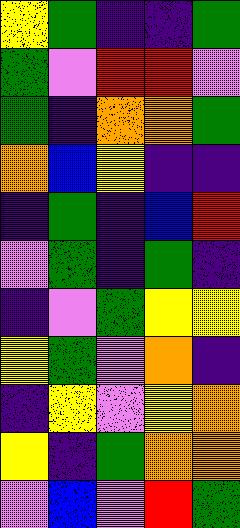[["yellow", "green", "indigo", "indigo", "green"], ["green", "violet", "red", "red", "violet"], ["green", "indigo", "orange", "orange", "green"], ["orange", "blue", "yellow", "indigo", "indigo"], ["indigo", "green", "indigo", "blue", "red"], ["violet", "green", "indigo", "green", "indigo"], ["indigo", "violet", "green", "yellow", "yellow"], ["yellow", "green", "violet", "orange", "indigo"], ["indigo", "yellow", "violet", "yellow", "orange"], ["yellow", "indigo", "green", "orange", "orange"], ["violet", "blue", "violet", "red", "green"]]